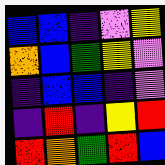[["blue", "blue", "indigo", "violet", "yellow"], ["orange", "blue", "green", "yellow", "violet"], ["indigo", "blue", "blue", "indigo", "violet"], ["indigo", "red", "indigo", "yellow", "red"], ["red", "orange", "green", "red", "blue"]]